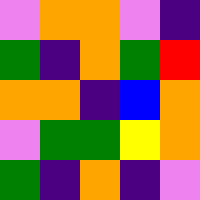[["violet", "orange", "orange", "violet", "indigo"], ["green", "indigo", "orange", "green", "red"], ["orange", "orange", "indigo", "blue", "orange"], ["violet", "green", "green", "yellow", "orange"], ["green", "indigo", "orange", "indigo", "violet"]]